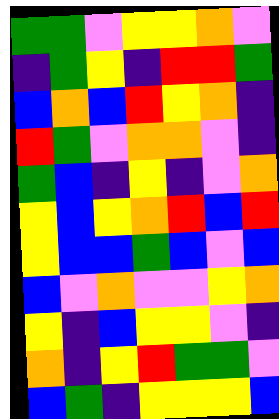[["green", "green", "violet", "yellow", "yellow", "orange", "violet"], ["indigo", "green", "yellow", "indigo", "red", "red", "green"], ["blue", "orange", "blue", "red", "yellow", "orange", "indigo"], ["red", "green", "violet", "orange", "orange", "violet", "indigo"], ["green", "blue", "indigo", "yellow", "indigo", "violet", "orange"], ["yellow", "blue", "yellow", "orange", "red", "blue", "red"], ["yellow", "blue", "blue", "green", "blue", "violet", "blue"], ["blue", "violet", "orange", "violet", "violet", "yellow", "orange"], ["yellow", "indigo", "blue", "yellow", "yellow", "violet", "indigo"], ["orange", "indigo", "yellow", "red", "green", "green", "violet"], ["blue", "green", "indigo", "yellow", "yellow", "yellow", "blue"]]